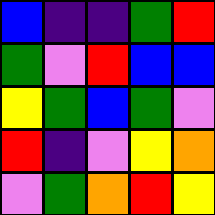[["blue", "indigo", "indigo", "green", "red"], ["green", "violet", "red", "blue", "blue"], ["yellow", "green", "blue", "green", "violet"], ["red", "indigo", "violet", "yellow", "orange"], ["violet", "green", "orange", "red", "yellow"]]